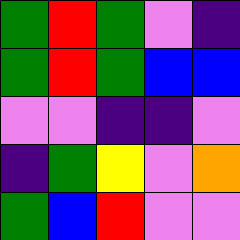[["green", "red", "green", "violet", "indigo"], ["green", "red", "green", "blue", "blue"], ["violet", "violet", "indigo", "indigo", "violet"], ["indigo", "green", "yellow", "violet", "orange"], ["green", "blue", "red", "violet", "violet"]]